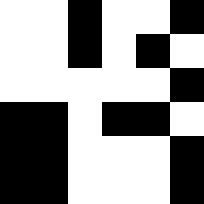[["white", "white", "black", "white", "white", "black"], ["white", "white", "black", "white", "black", "white"], ["white", "white", "white", "white", "white", "black"], ["black", "black", "white", "black", "black", "white"], ["black", "black", "white", "white", "white", "black"], ["black", "black", "white", "white", "white", "black"]]